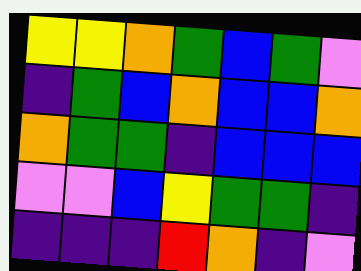[["yellow", "yellow", "orange", "green", "blue", "green", "violet"], ["indigo", "green", "blue", "orange", "blue", "blue", "orange"], ["orange", "green", "green", "indigo", "blue", "blue", "blue"], ["violet", "violet", "blue", "yellow", "green", "green", "indigo"], ["indigo", "indigo", "indigo", "red", "orange", "indigo", "violet"]]